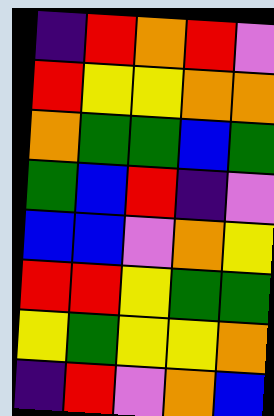[["indigo", "red", "orange", "red", "violet"], ["red", "yellow", "yellow", "orange", "orange"], ["orange", "green", "green", "blue", "green"], ["green", "blue", "red", "indigo", "violet"], ["blue", "blue", "violet", "orange", "yellow"], ["red", "red", "yellow", "green", "green"], ["yellow", "green", "yellow", "yellow", "orange"], ["indigo", "red", "violet", "orange", "blue"]]